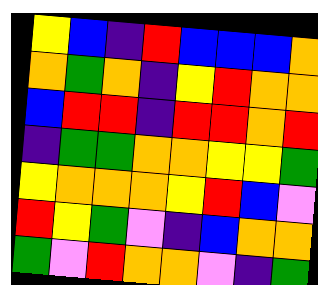[["yellow", "blue", "indigo", "red", "blue", "blue", "blue", "orange"], ["orange", "green", "orange", "indigo", "yellow", "red", "orange", "orange"], ["blue", "red", "red", "indigo", "red", "red", "orange", "red"], ["indigo", "green", "green", "orange", "orange", "yellow", "yellow", "green"], ["yellow", "orange", "orange", "orange", "yellow", "red", "blue", "violet"], ["red", "yellow", "green", "violet", "indigo", "blue", "orange", "orange"], ["green", "violet", "red", "orange", "orange", "violet", "indigo", "green"]]